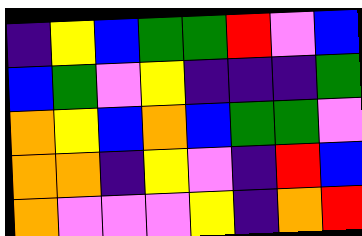[["indigo", "yellow", "blue", "green", "green", "red", "violet", "blue"], ["blue", "green", "violet", "yellow", "indigo", "indigo", "indigo", "green"], ["orange", "yellow", "blue", "orange", "blue", "green", "green", "violet"], ["orange", "orange", "indigo", "yellow", "violet", "indigo", "red", "blue"], ["orange", "violet", "violet", "violet", "yellow", "indigo", "orange", "red"]]